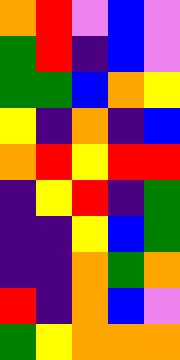[["orange", "red", "violet", "blue", "violet"], ["green", "red", "indigo", "blue", "violet"], ["green", "green", "blue", "orange", "yellow"], ["yellow", "indigo", "orange", "indigo", "blue"], ["orange", "red", "yellow", "red", "red"], ["indigo", "yellow", "red", "indigo", "green"], ["indigo", "indigo", "yellow", "blue", "green"], ["indigo", "indigo", "orange", "green", "orange"], ["red", "indigo", "orange", "blue", "violet"], ["green", "yellow", "orange", "orange", "orange"]]